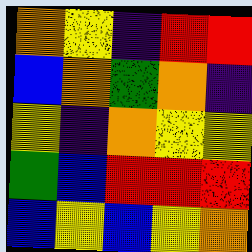[["orange", "yellow", "indigo", "red", "red"], ["blue", "orange", "green", "orange", "indigo"], ["yellow", "indigo", "orange", "yellow", "yellow"], ["green", "blue", "red", "red", "red"], ["blue", "yellow", "blue", "yellow", "orange"]]